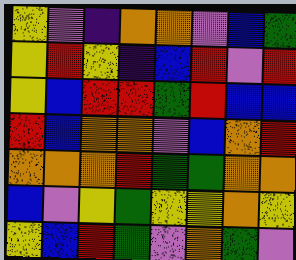[["yellow", "violet", "indigo", "orange", "orange", "violet", "blue", "green"], ["yellow", "red", "yellow", "indigo", "blue", "red", "violet", "red"], ["yellow", "blue", "red", "red", "green", "red", "blue", "blue"], ["red", "blue", "orange", "orange", "violet", "blue", "orange", "red"], ["orange", "orange", "orange", "red", "green", "green", "orange", "orange"], ["blue", "violet", "yellow", "green", "yellow", "yellow", "orange", "yellow"], ["yellow", "blue", "red", "green", "violet", "orange", "green", "violet"]]